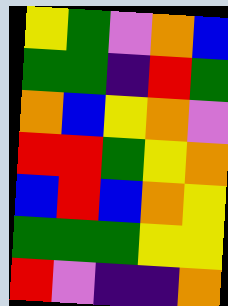[["yellow", "green", "violet", "orange", "blue"], ["green", "green", "indigo", "red", "green"], ["orange", "blue", "yellow", "orange", "violet"], ["red", "red", "green", "yellow", "orange"], ["blue", "red", "blue", "orange", "yellow"], ["green", "green", "green", "yellow", "yellow"], ["red", "violet", "indigo", "indigo", "orange"]]